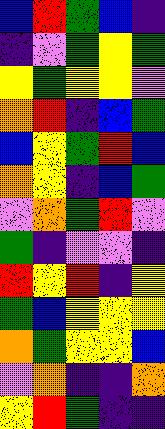[["blue", "red", "green", "blue", "indigo"], ["indigo", "violet", "green", "yellow", "green"], ["yellow", "green", "yellow", "yellow", "violet"], ["orange", "red", "indigo", "blue", "green"], ["blue", "yellow", "green", "red", "blue"], ["orange", "yellow", "indigo", "blue", "green"], ["violet", "orange", "green", "red", "violet"], ["green", "indigo", "violet", "violet", "indigo"], ["red", "yellow", "red", "indigo", "yellow"], ["green", "blue", "yellow", "yellow", "yellow"], ["orange", "green", "yellow", "yellow", "blue"], ["violet", "orange", "indigo", "indigo", "orange"], ["yellow", "red", "green", "indigo", "indigo"]]